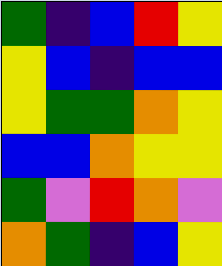[["green", "indigo", "blue", "red", "yellow"], ["yellow", "blue", "indigo", "blue", "blue"], ["yellow", "green", "green", "orange", "yellow"], ["blue", "blue", "orange", "yellow", "yellow"], ["green", "violet", "red", "orange", "violet"], ["orange", "green", "indigo", "blue", "yellow"]]